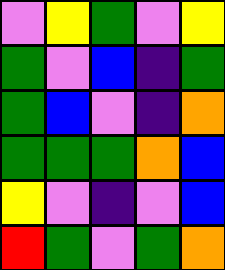[["violet", "yellow", "green", "violet", "yellow"], ["green", "violet", "blue", "indigo", "green"], ["green", "blue", "violet", "indigo", "orange"], ["green", "green", "green", "orange", "blue"], ["yellow", "violet", "indigo", "violet", "blue"], ["red", "green", "violet", "green", "orange"]]